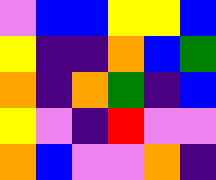[["violet", "blue", "blue", "yellow", "yellow", "blue"], ["yellow", "indigo", "indigo", "orange", "blue", "green"], ["orange", "indigo", "orange", "green", "indigo", "blue"], ["yellow", "violet", "indigo", "red", "violet", "violet"], ["orange", "blue", "violet", "violet", "orange", "indigo"]]